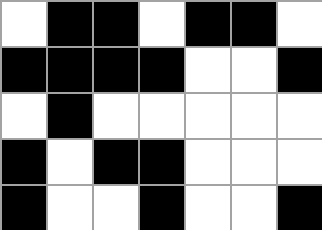[["white", "black", "black", "white", "black", "black", "white"], ["black", "black", "black", "black", "white", "white", "black"], ["white", "black", "white", "white", "white", "white", "white"], ["black", "white", "black", "black", "white", "white", "white"], ["black", "white", "white", "black", "white", "white", "black"]]